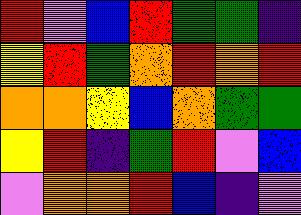[["red", "violet", "blue", "red", "green", "green", "indigo"], ["yellow", "red", "green", "orange", "red", "orange", "red"], ["orange", "orange", "yellow", "blue", "orange", "green", "green"], ["yellow", "red", "indigo", "green", "red", "violet", "blue"], ["violet", "orange", "orange", "red", "blue", "indigo", "violet"]]